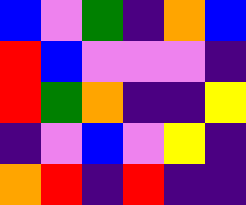[["blue", "violet", "green", "indigo", "orange", "blue"], ["red", "blue", "violet", "violet", "violet", "indigo"], ["red", "green", "orange", "indigo", "indigo", "yellow"], ["indigo", "violet", "blue", "violet", "yellow", "indigo"], ["orange", "red", "indigo", "red", "indigo", "indigo"]]